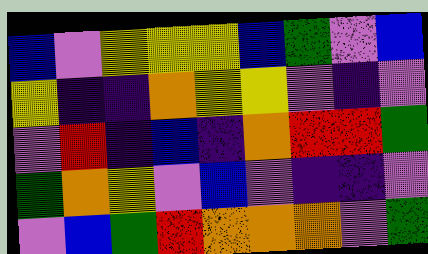[["blue", "violet", "yellow", "yellow", "yellow", "blue", "green", "violet", "blue"], ["yellow", "indigo", "indigo", "orange", "yellow", "yellow", "violet", "indigo", "violet"], ["violet", "red", "indigo", "blue", "indigo", "orange", "red", "red", "green"], ["green", "orange", "yellow", "violet", "blue", "violet", "indigo", "indigo", "violet"], ["violet", "blue", "green", "red", "orange", "orange", "orange", "violet", "green"]]